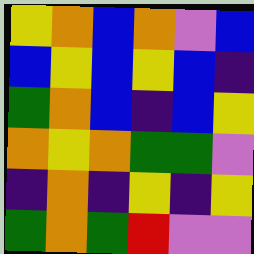[["yellow", "orange", "blue", "orange", "violet", "blue"], ["blue", "yellow", "blue", "yellow", "blue", "indigo"], ["green", "orange", "blue", "indigo", "blue", "yellow"], ["orange", "yellow", "orange", "green", "green", "violet"], ["indigo", "orange", "indigo", "yellow", "indigo", "yellow"], ["green", "orange", "green", "red", "violet", "violet"]]